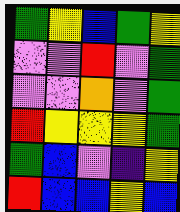[["green", "yellow", "blue", "green", "yellow"], ["violet", "violet", "red", "violet", "green"], ["violet", "violet", "orange", "violet", "green"], ["red", "yellow", "yellow", "yellow", "green"], ["green", "blue", "violet", "indigo", "yellow"], ["red", "blue", "blue", "yellow", "blue"]]